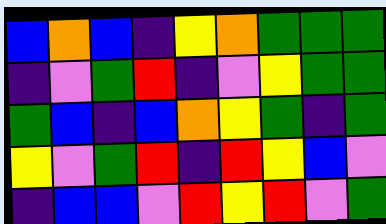[["blue", "orange", "blue", "indigo", "yellow", "orange", "green", "green", "green"], ["indigo", "violet", "green", "red", "indigo", "violet", "yellow", "green", "green"], ["green", "blue", "indigo", "blue", "orange", "yellow", "green", "indigo", "green"], ["yellow", "violet", "green", "red", "indigo", "red", "yellow", "blue", "violet"], ["indigo", "blue", "blue", "violet", "red", "yellow", "red", "violet", "green"]]